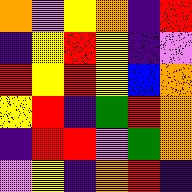[["orange", "violet", "yellow", "orange", "indigo", "red"], ["indigo", "yellow", "red", "yellow", "indigo", "violet"], ["red", "yellow", "red", "yellow", "blue", "orange"], ["yellow", "red", "indigo", "green", "red", "orange"], ["indigo", "red", "red", "violet", "green", "orange"], ["violet", "yellow", "indigo", "orange", "red", "indigo"]]